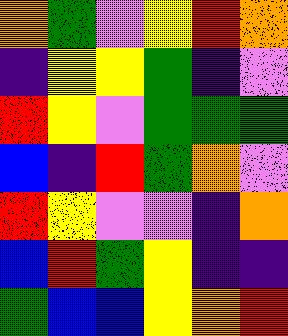[["orange", "green", "violet", "yellow", "red", "orange"], ["indigo", "yellow", "yellow", "green", "indigo", "violet"], ["red", "yellow", "violet", "green", "green", "green"], ["blue", "indigo", "red", "green", "orange", "violet"], ["red", "yellow", "violet", "violet", "indigo", "orange"], ["blue", "red", "green", "yellow", "indigo", "indigo"], ["green", "blue", "blue", "yellow", "orange", "red"]]